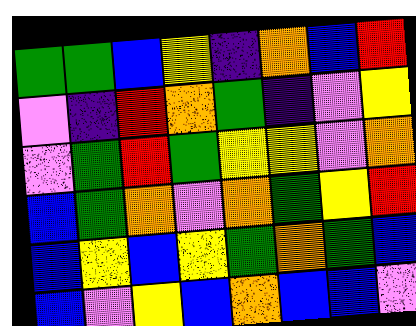[["green", "green", "blue", "yellow", "indigo", "orange", "blue", "red"], ["violet", "indigo", "red", "orange", "green", "indigo", "violet", "yellow"], ["violet", "green", "red", "green", "yellow", "yellow", "violet", "orange"], ["blue", "green", "orange", "violet", "orange", "green", "yellow", "red"], ["blue", "yellow", "blue", "yellow", "green", "orange", "green", "blue"], ["blue", "violet", "yellow", "blue", "orange", "blue", "blue", "violet"]]